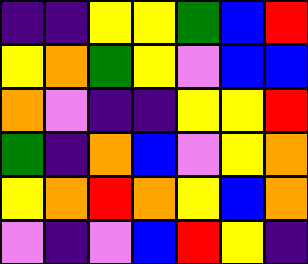[["indigo", "indigo", "yellow", "yellow", "green", "blue", "red"], ["yellow", "orange", "green", "yellow", "violet", "blue", "blue"], ["orange", "violet", "indigo", "indigo", "yellow", "yellow", "red"], ["green", "indigo", "orange", "blue", "violet", "yellow", "orange"], ["yellow", "orange", "red", "orange", "yellow", "blue", "orange"], ["violet", "indigo", "violet", "blue", "red", "yellow", "indigo"]]